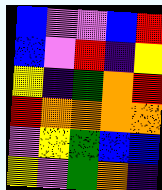[["blue", "violet", "violet", "blue", "red"], ["blue", "violet", "red", "indigo", "yellow"], ["yellow", "indigo", "green", "orange", "red"], ["red", "orange", "orange", "orange", "orange"], ["violet", "yellow", "green", "blue", "blue"], ["yellow", "violet", "green", "orange", "indigo"]]